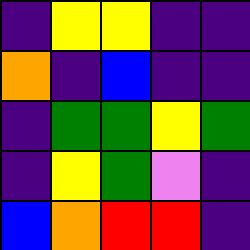[["indigo", "yellow", "yellow", "indigo", "indigo"], ["orange", "indigo", "blue", "indigo", "indigo"], ["indigo", "green", "green", "yellow", "green"], ["indigo", "yellow", "green", "violet", "indigo"], ["blue", "orange", "red", "red", "indigo"]]